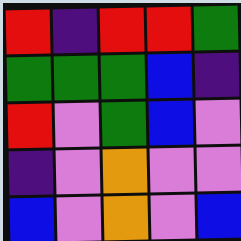[["red", "indigo", "red", "red", "green"], ["green", "green", "green", "blue", "indigo"], ["red", "violet", "green", "blue", "violet"], ["indigo", "violet", "orange", "violet", "violet"], ["blue", "violet", "orange", "violet", "blue"]]